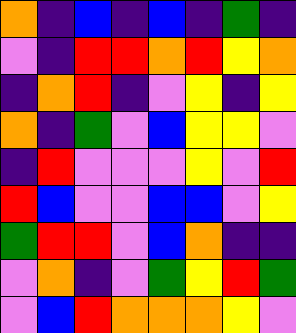[["orange", "indigo", "blue", "indigo", "blue", "indigo", "green", "indigo"], ["violet", "indigo", "red", "red", "orange", "red", "yellow", "orange"], ["indigo", "orange", "red", "indigo", "violet", "yellow", "indigo", "yellow"], ["orange", "indigo", "green", "violet", "blue", "yellow", "yellow", "violet"], ["indigo", "red", "violet", "violet", "violet", "yellow", "violet", "red"], ["red", "blue", "violet", "violet", "blue", "blue", "violet", "yellow"], ["green", "red", "red", "violet", "blue", "orange", "indigo", "indigo"], ["violet", "orange", "indigo", "violet", "green", "yellow", "red", "green"], ["violet", "blue", "red", "orange", "orange", "orange", "yellow", "violet"]]